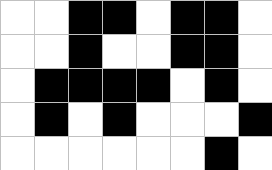[["white", "white", "black", "black", "white", "black", "black", "white"], ["white", "white", "black", "white", "white", "black", "black", "white"], ["white", "black", "black", "black", "black", "white", "black", "white"], ["white", "black", "white", "black", "white", "white", "white", "black"], ["white", "white", "white", "white", "white", "white", "black", "white"]]